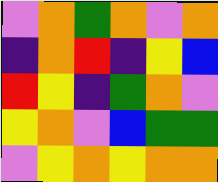[["violet", "orange", "green", "orange", "violet", "orange"], ["indigo", "orange", "red", "indigo", "yellow", "blue"], ["red", "yellow", "indigo", "green", "orange", "violet"], ["yellow", "orange", "violet", "blue", "green", "green"], ["violet", "yellow", "orange", "yellow", "orange", "orange"]]